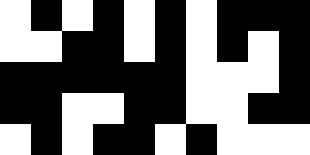[["white", "black", "white", "black", "white", "black", "white", "black", "black", "black"], ["white", "white", "black", "black", "white", "black", "white", "black", "white", "black"], ["black", "black", "black", "black", "black", "black", "white", "white", "white", "black"], ["black", "black", "white", "white", "black", "black", "white", "white", "black", "black"], ["white", "black", "white", "black", "black", "white", "black", "white", "white", "white"]]